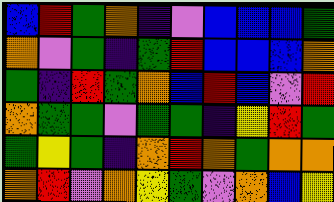[["blue", "red", "green", "orange", "indigo", "violet", "blue", "blue", "blue", "green"], ["orange", "violet", "green", "indigo", "green", "red", "blue", "blue", "blue", "orange"], ["green", "indigo", "red", "green", "orange", "blue", "red", "blue", "violet", "red"], ["orange", "green", "green", "violet", "green", "green", "indigo", "yellow", "red", "green"], ["green", "yellow", "green", "indigo", "orange", "red", "orange", "green", "orange", "orange"], ["orange", "red", "violet", "orange", "yellow", "green", "violet", "orange", "blue", "yellow"]]